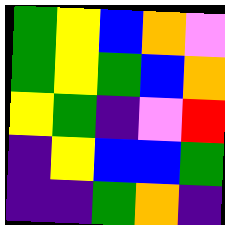[["green", "yellow", "blue", "orange", "violet"], ["green", "yellow", "green", "blue", "orange"], ["yellow", "green", "indigo", "violet", "red"], ["indigo", "yellow", "blue", "blue", "green"], ["indigo", "indigo", "green", "orange", "indigo"]]